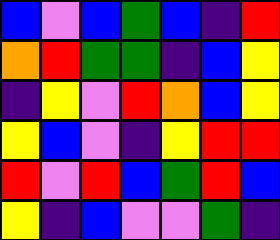[["blue", "violet", "blue", "green", "blue", "indigo", "red"], ["orange", "red", "green", "green", "indigo", "blue", "yellow"], ["indigo", "yellow", "violet", "red", "orange", "blue", "yellow"], ["yellow", "blue", "violet", "indigo", "yellow", "red", "red"], ["red", "violet", "red", "blue", "green", "red", "blue"], ["yellow", "indigo", "blue", "violet", "violet", "green", "indigo"]]